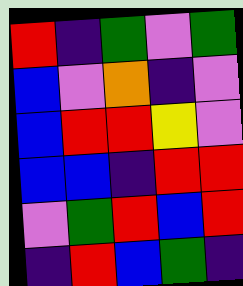[["red", "indigo", "green", "violet", "green"], ["blue", "violet", "orange", "indigo", "violet"], ["blue", "red", "red", "yellow", "violet"], ["blue", "blue", "indigo", "red", "red"], ["violet", "green", "red", "blue", "red"], ["indigo", "red", "blue", "green", "indigo"]]